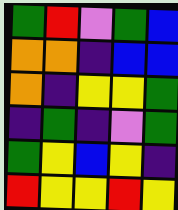[["green", "red", "violet", "green", "blue"], ["orange", "orange", "indigo", "blue", "blue"], ["orange", "indigo", "yellow", "yellow", "green"], ["indigo", "green", "indigo", "violet", "green"], ["green", "yellow", "blue", "yellow", "indigo"], ["red", "yellow", "yellow", "red", "yellow"]]